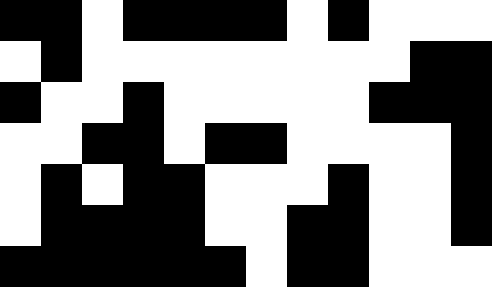[["black", "black", "white", "black", "black", "black", "black", "white", "black", "white", "white", "white"], ["white", "black", "white", "white", "white", "white", "white", "white", "white", "white", "black", "black"], ["black", "white", "white", "black", "white", "white", "white", "white", "white", "black", "black", "black"], ["white", "white", "black", "black", "white", "black", "black", "white", "white", "white", "white", "black"], ["white", "black", "white", "black", "black", "white", "white", "white", "black", "white", "white", "black"], ["white", "black", "black", "black", "black", "white", "white", "black", "black", "white", "white", "black"], ["black", "black", "black", "black", "black", "black", "white", "black", "black", "white", "white", "white"]]